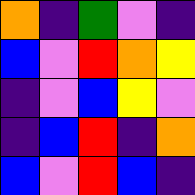[["orange", "indigo", "green", "violet", "indigo"], ["blue", "violet", "red", "orange", "yellow"], ["indigo", "violet", "blue", "yellow", "violet"], ["indigo", "blue", "red", "indigo", "orange"], ["blue", "violet", "red", "blue", "indigo"]]